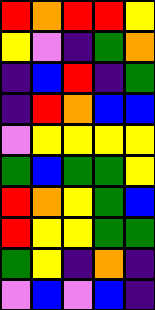[["red", "orange", "red", "red", "yellow"], ["yellow", "violet", "indigo", "green", "orange"], ["indigo", "blue", "red", "indigo", "green"], ["indigo", "red", "orange", "blue", "blue"], ["violet", "yellow", "yellow", "yellow", "yellow"], ["green", "blue", "green", "green", "yellow"], ["red", "orange", "yellow", "green", "blue"], ["red", "yellow", "yellow", "green", "green"], ["green", "yellow", "indigo", "orange", "indigo"], ["violet", "blue", "violet", "blue", "indigo"]]